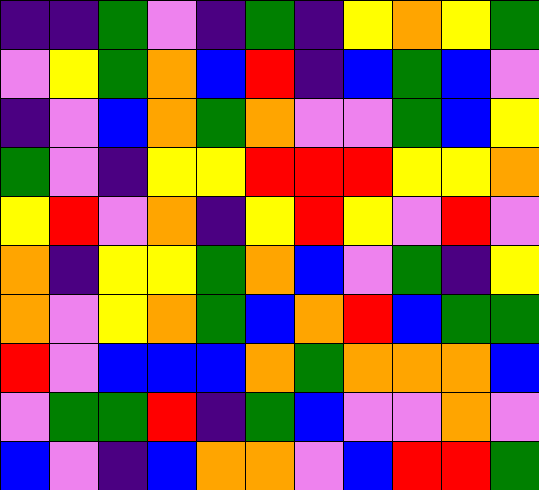[["indigo", "indigo", "green", "violet", "indigo", "green", "indigo", "yellow", "orange", "yellow", "green"], ["violet", "yellow", "green", "orange", "blue", "red", "indigo", "blue", "green", "blue", "violet"], ["indigo", "violet", "blue", "orange", "green", "orange", "violet", "violet", "green", "blue", "yellow"], ["green", "violet", "indigo", "yellow", "yellow", "red", "red", "red", "yellow", "yellow", "orange"], ["yellow", "red", "violet", "orange", "indigo", "yellow", "red", "yellow", "violet", "red", "violet"], ["orange", "indigo", "yellow", "yellow", "green", "orange", "blue", "violet", "green", "indigo", "yellow"], ["orange", "violet", "yellow", "orange", "green", "blue", "orange", "red", "blue", "green", "green"], ["red", "violet", "blue", "blue", "blue", "orange", "green", "orange", "orange", "orange", "blue"], ["violet", "green", "green", "red", "indigo", "green", "blue", "violet", "violet", "orange", "violet"], ["blue", "violet", "indigo", "blue", "orange", "orange", "violet", "blue", "red", "red", "green"]]